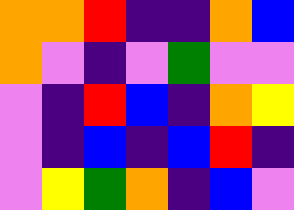[["orange", "orange", "red", "indigo", "indigo", "orange", "blue"], ["orange", "violet", "indigo", "violet", "green", "violet", "violet"], ["violet", "indigo", "red", "blue", "indigo", "orange", "yellow"], ["violet", "indigo", "blue", "indigo", "blue", "red", "indigo"], ["violet", "yellow", "green", "orange", "indigo", "blue", "violet"]]